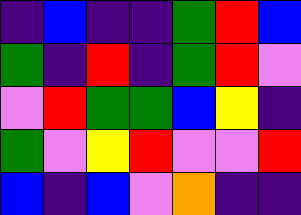[["indigo", "blue", "indigo", "indigo", "green", "red", "blue"], ["green", "indigo", "red", "indigo", "green", "red", "violet"], ["violet", "red", "green", "green", "blue", "yellow", "indigo"], ["green", "violet", "yellow", "red", "violet", "violet", "red"], ["blue", "indigo", "blue", "violet", "orange", "indigo", "indigo"]]